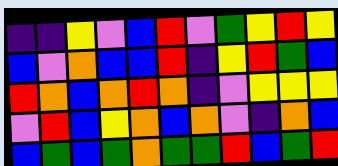[["indigo", "indigo", "yellow", "violet", "blue", "red", "violet", "green", "yellow", "red", "yellow"], ["blue", "violet", "orange", "blue", "blue", "red", "indigo", "yellow", "red", "green", "blue"], ["red", "orange", "blue", "orange", "red", "orange", "indigo", "violet", "yellow", "yellow", "yellow"], ["violet", "red", "blue", "yellow", "orange", "blue", "orange", "violet", "indigo", "orange", "blue"], ["blue", "green", "blue", "green", "orange", "green", "green", "red", "blue", "green", "red"]]